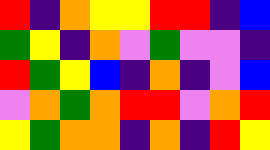[["red", "indigo", "orange", "yellow", "yellow", "red", "red", "indigo", "blue"], ["green", "yellow", "indigo", "orange", "violet", "green", "violet", "violet", "indigo"], ["red", "green", "yellow", "blue", "indigo", "orange", "indigo", "violet", "blue"], ["violet", "orange", "green", "orange", "red", "red", "violet", "orange", "red"], ["yellow", "green", "orange", "orange", "indigo", "orange", "indigo", "red", "yellow"]]